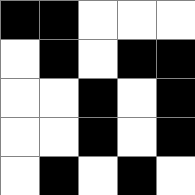[["black", "black", "white", "white", "white"], ["white", "black", "white", "black", "black"], ["white", "white", "black", "white", "black"], ["white", "white", "black", "white", "black"], ["white", "black", "white", "black", "white"]]